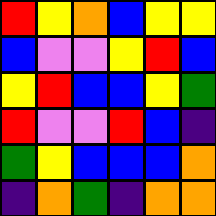[["red", "yellow", "orange", "blue", "yellow", "yellow"], ["blue", "violet", "violet", "yellow", "red", "blue"], ["yellow", "red", "blue", "blue", "yellow", "green"], ["red", "violet", "violet", "red", "blue", "indigo"], ["green", "yellow", "blue", "blue", "blue", "orange"], ["indigo", "orange", "green", "indigo", "orange", "orange"]]